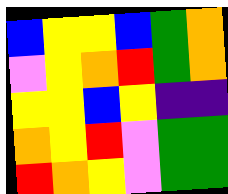[["blue", "yellow", "yellow", "blue", "green", "orange"], ["violet", "yellow", "orange", "red", "green", "orange"], ["yellow", "yellow", "blue", "yellow", "indigo", "indigo"], ["orange", "yellow", "red", "violet", "green", "green"], ["red", "orange", "yellow", "violet", "green", "green"]]